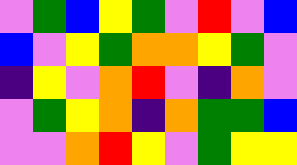[["violet", "green", "blue", "yellow", "green", "violet", "red", "violet", "blue"], ["blue", "violet", "yellow", "green", "orange", "orange", "yellow", "green", "violet"], ["indigo", "yellow", "violet", "orange", "red", "violet", "indigo", "orange", "violet"], ["violet", "green", "yellow", "orange", "indigo", "orange", "green", "green", "blue"], ["violet", "violet", "orange", "red", "yellow", "violet", "green", "yellow", "yellow"]]